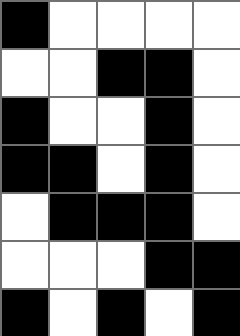[["black", "white", "white", "white", "white"], ["white", "white", "black", "black", "white"], ["black", "white", "white", "black", "white"], ["black", "black", "white", "black", "white"], ["white", "black", "black", "black", "white"], ["white", "white", "white", "black", "black"], ["black", "white", "black", "white", "black"]]